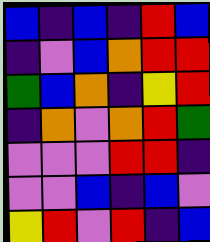[["blue", "indigo", "blue", "indigo", "red", "blue"], ["indigo", "violet", "blue", "orange", "red", "red"], ["green", "blue", "orange", "indigo", "yellow", "red"], ["indigo", "orange", "violet", "orange", "red", "green"], ["violet", "violet", "violet", "red", "red", "indigo"], ["violet", "violet", "blue", "indigo", "blue", "violet"], ["yellow", "red", "violet", "red", "indigo", "blue"]]